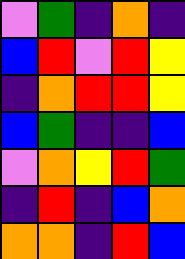[["violet", "green", "indigo", "orange", "indigo"], ["blue", "red", "violet", "red", "yellow"], ["indigo", "orange", "red", "red", "yellow"], ["blue", "green", "indigo", "indigo", "blue"], ["violet", "orange", "yellow", "red", "green"], ["indigo", "red", "indigo", "blue", "orange"], ["orange", "orange", "indigo", "red", "blue"]]